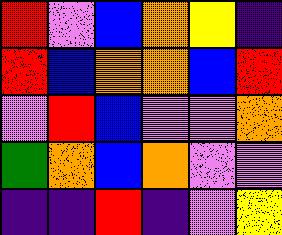[["red", "violet", "blue", "orange", "yellow", "indigo"], ["red", "blue", "orange", "orange", "blue", "red"], ["violet", "red", "blue", "violet", "violet", "orange"], ["green", "orange", "blue", "orange", "violet", "violet"], ["indigo", "indigo", "red", "indigo", "violet", "yellow"]]